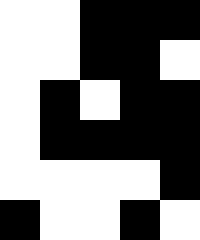[["white", "white", "black", "black", "black"], ["white", "white", "black", "black", "white"], ["white", "black", "white", "black", "black"], ["white", "black", "black", "black", "black"], ["white", "white", "white", "white", "black"], ["black", "white", "white", "black", "white"]]